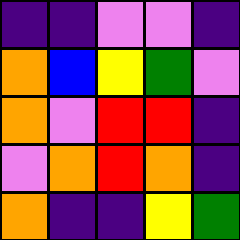[["indigo", "indigo", "violet", "violet", "indigo"], ["orange", "blue", "yellow", "green", "violet"], ["orange", "violet", "red", "red", "indigo"], ["violet", "orange", "red", "orange", "indigo"], ["orange", "indigo", "indigo", "yellow", "green"]]